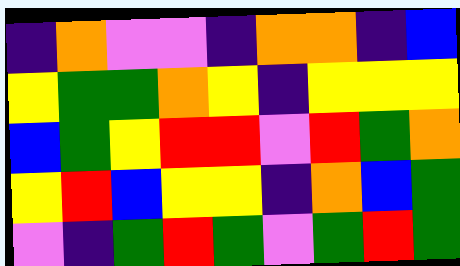[["indigo", "orange", "violet", "violet", "indigo", "orange", "orange", "indigo", "blue"], ["yellow", "green", "green", "orange", "yellow", "indigo", "yellow", "yellow", "yellow"], ["blue", "green", "yellow", "red", "red", "violet", "red", "green", "orange"], ["yellow", "red", "blue", "yellow", "yellow", "indigo", "orange", "blue", "green"], ["violet", "indigo", "green", "red", "green", "violet", "green", "red", "green"]]